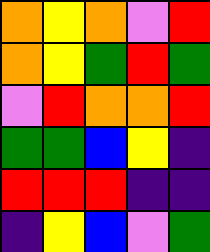[["orange", "yellow", "orange", "violet", "red"], ["orange", "yellow", "green", "red", "green"], ["violet", "red", "orange", "orange", "red"], ["green", "green", "blue", "yellow", "indigo"], ["red", "red", "red", "indigo", "indigo"], ["indigo", "yellow", "blue", "violet", "green"]]